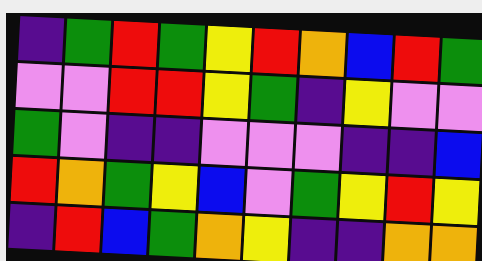[["indigo", "green", "red", "green", "yellow", "red", "orange", "blue", "red", "green"], ["violet", "violet", "red", "red", "yellow", "green", "indigo", "yellow", "violet", "violet"], ["green", "violet", "indigo", "indigo", "violet", "violet", "violet", "indigo", "indigo", "blue"], ["red", "orange", "green", "yellow", "blue", "violet", "green", "yellow", "red", "yellow"], ["indigo", "red", "blue", "green", "orange", "yellow", "indigo", "indigo", "orange", "orange"]]